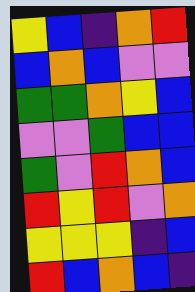[["yellow", "blue", "indigo", "orange", "red"], ["blue", "orange", "blue", "violet", "violet"], ["green", "green", "orange", "yellow", "blue"], ["violet", "violet", "green", "blue", "blue"], ["green", "violet", "red", "orange", "blue"], ["red", "yellow", "red", "violet", "orange"], ["yellow", "yellow", "yellow", "indigo", "blue"], ["red", "blue", "orange", "blue", "indigo"]]